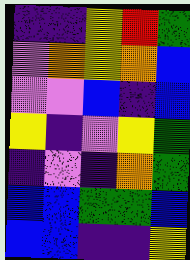[["indigo", "indigo", "yellow", "red", "green"], ["violet", "orange", "yellow", "orange", "blue"], ["violet", "violet", "blue", "indigo", "blue"], ["yellow", "indigo", "violet", "yellow", "green"], ["indigo", "violet", "indigo", "orange", "green"], ["blue", "blue", "green", "green", "blue"], ["blue", "blue", "indigo", "indigo", "yellow"]]